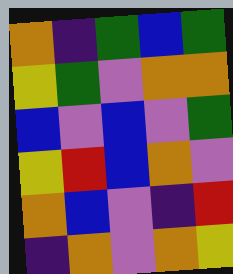[["orange", "indigo", "green", "blue", "green"], ["yellow", "green", "violet", "orange", "orange"], ["blue", "violet", "blue", "violet", "green"], ["yellow", "red", "blue", "orange", "violet"], ["orange", "blue", "violet", "indigo", "red"], ["indigo", "orange", "violet", "orange", "yellow"]]